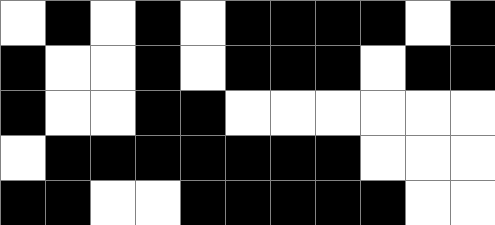[["white", "black", "white", "black", "white", "black", "black", "black", "black", "white", "black"], ["black", "white", "white", "black", "white", "black", "black", "black", "white", "black", "black"], ["black", "white", "white", "black", "black", "white", "white", "white", "white", "white", "white"], ["white", "black", "black", "black", "black", "black", "black", "black", "white", "white", "white"], ["black", "black", "white", "white", "black", "black", "black", "black", "black", "white", "white"]]